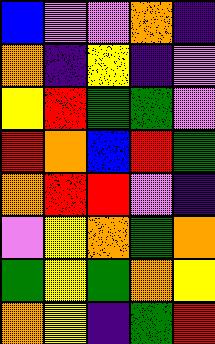[["blue", "violet", "violet", "orange", "indigo"], ["orange", "indigo", "yellow", "indigo", "violet"], ["yellow", "red", "green", "green", "violet"], ["red", "orange", "blue", "red", "green"], ["orange", "red", "red", "violet", "indigo"], ["violet", "yellow", "orange", "green", "orange"], ["green", "yellow", "green", "orange", "yellow"], ["orange", "yellow", "indigo", "green", "red"]]